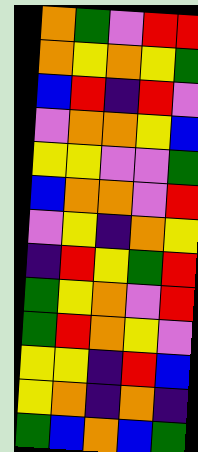[["orange", "green", "violet", "red", "red"], ["orange", "yellow", "orange", "yellow", "green"], ["blue", "red", "indigo", "red", "violet"], ["violet", "orange", "orange", "yellow", "blue"], ["yellow", "yellow", "violet", "violet", "green"], ["blue", "orange", "orange", "violet", "red"], ["violet", "yellow", "indigo", "orange", "yellow"], ["indigo", "red", "yellow", "green", "red"], ["green", "yellow", "orange", "violet", "red"], ["green", "red", "orange", "yellow", "violet"], ["yellow", "yellow", "indigo", "red", "blue"], ["yellow", "orange", "indigo", "orange", "indigo"], ["green", "blue", "orange", "blue", "green"]]